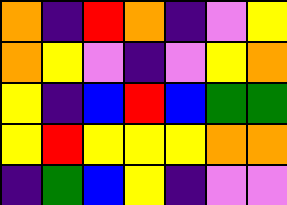[["orange", "indigo", "red", "orange", "indigo", "violet", "yellow"], ["orange", "yellow", "violet", "indigo", "violet", "yellow", "orange"], ["yellow", "indigo", "blue", "red", "blue", "green", "green"], ["yellow", "red", "yellow", "yellow", "yellow", "orange", "orange"], ["indigo", "green", "blue", "yellow", "indigo", "violet", "violet"]]